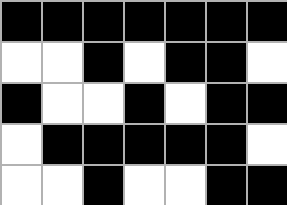[["black", "black", "black", "black", "black", "black", "black"], ["white", "white", "black", "white", "black", "black", "white"], ["black", "white", "white", "black", "white", "black", "black"], ["white", "black", "black", "black", "black", "black", "white"], ["white", "white", "black", "white", "white", "black", "black"]]